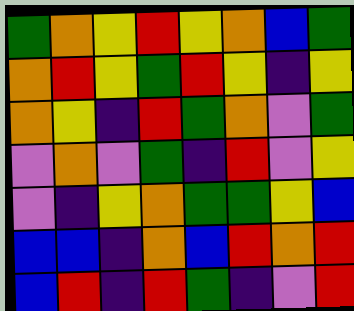[["green", "orange", "yellow", "red", "yellow", "orange", "blue", "green"], ["orange", "red", "yellow", "green", "red", "yellow", "indigo", "yellow"], ["orange", "yellow", "indigo", "red", "green", "orange", "violet", "green"], ["violet", "orange", "violet", "green", "indigo", "red", "violet", "yellow"], ["violet", "indigo", "yellow", "orange", "green", "green", "yellow", "blue"], ["blue", "blue", "indigo", "orange", "blue", "red", "orange", "red"], ["blue", "red", "indigo", "red", "green", "indigo", "violet", "red"]]